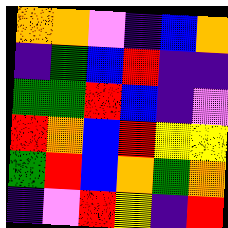[["orange", "orange", "violet", "indigo", "blue", "orange"], ["indigo", "green", "blue", "red", "indigo", "indigo"], ["green", "green", "red", "blue", "indigo", "violet"], ["red", "orange", "blue", "red", "yellow", "yellow"], ["green", "red", "blue", "orange", "green", "orange"], ["indigo", "violet", "red", "yellow", "indigo", "red"]]